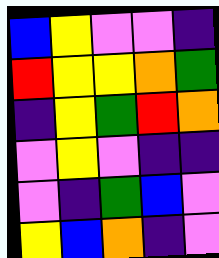[["blue", "yellow", "violet", "violet", "indigo"], ["red", "yellow", "yellow", "orange", "green"], ["indigo", "yellow", "green", "red", "orange"], ["violet", "yellow", "violet", "indigo", "indigo"], ["violet", "indigo", "green", "blue", "violet"], ["yellow", "blue", "orange", "indigo", "violet"]]